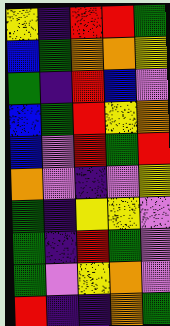[["yellow", "indigo", "red", "red", "green"], ["blue", "green", "orange", "orange", "yellow"], ["green", "indigo", "red", "blue", "violet"], ["blue", "green", "red", "yellow", "orange"], ["blue", "violet", "red", "green", "red"], ["orange", "violet", "indigo", "violet", "yellow"], ["green", "indigo", "yellow", "yellow", "violet"], ["green", "indigo", "red", "green", "violet"], ["green", "violet", "yellow", "orange", "violet"], ["red", "indigo", "indigo", "orange", "green"]]